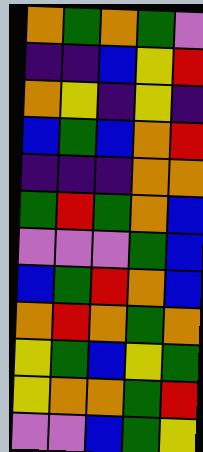[["orange", "green", "orange", "green", "violet"], ["indigo", "indigo", "blue", "yellow", "red"], ["orange", "yellow", "indigo", "yellow", "indigo"], ["blue", "green", "blue", "orange", "red"], ["indigo", "indigo", "indigo", "orange", "orange"], ["green", "red", "green", "orange", "blue"], ["violet", "violet", "violet", "green", "blue"], ["blue", "green", "red", "orange", "blue"], ["orange", "red", "orange", "green", "orange"], ["yellow", "green", "blue", "yellow", "green"], ["yellow", "orange", "orange", "green", "red"], ["violet", "violet", "blue", "green", "yellow"]]